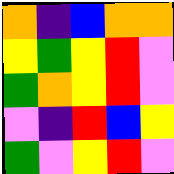[["orange", "indigo", "blue", "orange", "orange"], ["yellow", "green", "yellow", "red", "violet"], ["green", "orange", "yellow", "red", "violet"], ["violet", "indigo", "red", "blue", "yellow"], ["green", "violet", "yellow", "red", "violet"]]